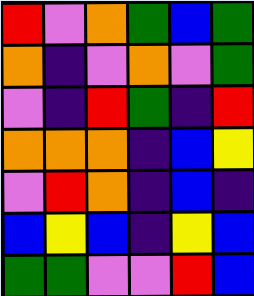[["red", "violet", "orange", "green", "blue", "green"], ["orange", "indigo", "violet", "orange", "violet", "green"], ["violet", "indigo", "red", "green", "indigo", "red"], ["orange", "orange", "orange", "indigo", "blue", "yellow"], ["violet", "red", "orange", "indigo", "blue", "indigo"], ["blue", "yellow", "blue", "indigo", "yellow", "blue"], ["green", "green", "violet", "violet", "red", "blue"]]